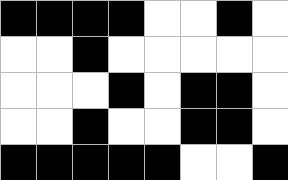[["black", "black", "black", "black", "white", "white", "black", "white"], ["white", "white", "black", "white", "white", "white", "white", "white"], ["white", "white", "white", "black", "white", "black", "black", "white"], ["white", "white", "black", "white", "white", "black", "black", "white"], ["black", "black", "black", "black", "black", "white", "white", "black"]]